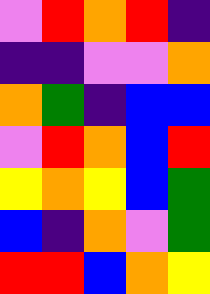[["violet", "red", "orange", "red", "indigo"], ["indigo", "indigo", "violet", "violet", "orange"], ["orange", "green", "indigo", "blue", "blue"], ["violet", "red", "orange", "blue", "red"], ["yellow", "orange", "yellow", "blue", "green"], ["blue", "indigo", "orange", "violet", "green"], ["red", "red", "blue", "orange", "yellow"]]